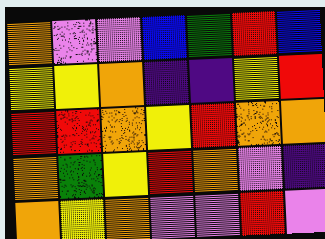[["orange", "violet", "violet", "blue", "green", "red", "blue"], ["yellow", "yellow", "orange", "indigo", "indigo", "yellow", "red"], ["red", "red", "orange", "yellow", "red", "orange", "orange"], ["orange", "green", "yellow", "red", "orange", "violet", "indigo"], ["orange", "yellow", "orange", "violet", "violet", "red", "violet"]]